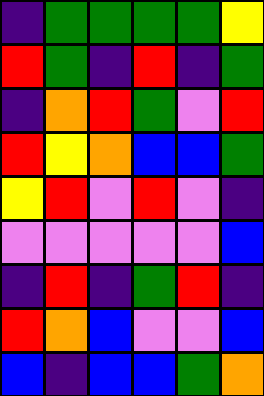[["indigo", "green", "green", "green", "green", "yellow"], ["red", "green", "indigo", "red", "indigo", "green"], ["indigo", "orange", "red", "green", "violet", "red"], ["red", "yellow", "orange", "blue", "blue", "green"], ["yellow", "red", "violet", "red", "violet", "indigo"], ["violet", "violet", "violet", "violet", "violet", "blue"], ["indigo", "red", "indigo", "green", "red", "indigo"], ["red", "orange", "blue", "violet", "violet", "blue"], ["blue", "indigo", "blue", "blue", "green", "orange"]]